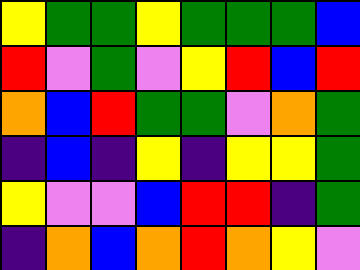[["yellow", "green", "green", "yellow", "green", "green", "green", "blue"], ["red", "violet", "green", "violet", "yellow", "red", "blue", "red"], ["orange", "blue", "red", "green", "green", "violet", "orange", "green"], ["indigo", "blue", "indigo", "yellow", "indigo", "yellow", "yellow", "green"], ["yellow", "violet", "violet", "blue", "red", "red", "indigo", "green"], ["indigo", "orange", "blue", "orange", "red", "orange", "yellow", "violet"]]